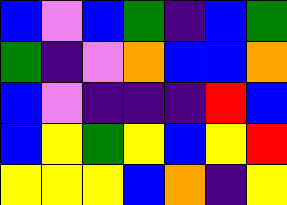[["blue", "violet", "blue", "green", "indigo", "blue", "green"], ["green", "indigo", "violet", "orange", "blue", "blue", "orange"], ["blue", "violet", "indigo", "indigo", "indigo", "red", "blue"], ["blue", "yellow", "green", "yellow", "blue", "yellow", "red"], ["yellow", "yellow", "yellow", "blue", "orange", "indigo", "yellow"]]